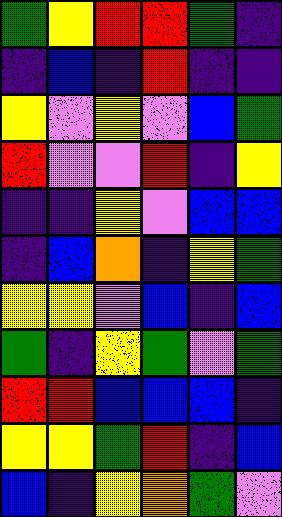[["green", "yellow", "red", "red", "green", "indigo"], ["indigo", "blue", "indigo", "red", "indigo", "indigo"], ["yellow", "violet", "yellow", "violet", "blue", "green"], ["red", "violet", "violet", "red", "indigo", "yellow"], ["indigo", "indigo", "yellow", "violet", "blue", "blue"], ["indigo", "blue", "orange", "indigo", "yellow", "green"], ["yellow", "yellow", "violet", "blue", "indigo", "blue"], ["green", "indigo", "yellow", "green", "violet", "green"], ["red", "red", "blue", "blue", "blue", "indigo"], ["yellow", "yellow", "green", "red", "indigo", "blue"], ["blue", "indigo", "yellow", "orange", "green", "violet"]]